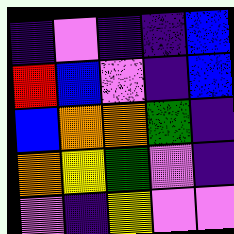[["indigo", "violet", "indigo", "indigo", "blue"], ["red", "blue", "violet", "indigo", "blue"], ["blue", "orange", "orange", "green", "indigo"], ["orange", "yellow", "green", "violet", "indigo"], ["violet", "indigo", "yellow", "violet", "violet"]]